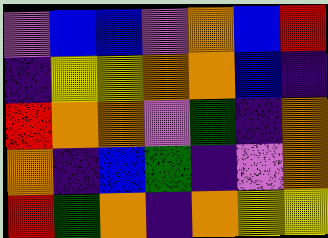[["violet", "blue", "blue", "violet", "orange", "blue", "red"], ["indigo", "yellow", "yellow", "orange", "orange", "blue", "indigo"], ["red", "orange", "orange", "violet", "green", "indigo", "orange"], ["orange", "indigo", "blue", "green", "indigo", "violet", "orange"], ["red", "green", "orange", "indigo", "orange", "yellow", "yellow"]]